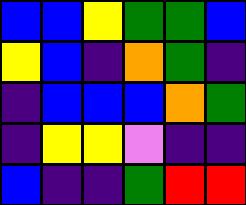[["blue", "blue", "yellow", "green", "green", "blue"], ["yellow", "blue", "indigo", "orange", "green", "indigo"], ["indigo", "blue", "blue", "blue", "orange", "green"], ["indigo", "yellow", "yellow", "violet", "indigo", "indigo"], ["blue", "indigo", "indigo", "green", "red", "red"]]